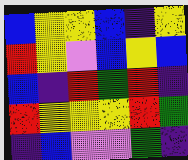[["blue", "yellow", "yellow", "blue", "indigo", "yellow"], ["red", "yellow", "violet", "blue", "yellow", "blue"], ["blue", "indigo", "red", "green", "red", "indigo"], ["red", "yellow", "yellow", "yellow", "red", "green"], ["indigo", "blue", "violet", "violet", "green", "indigo"]]